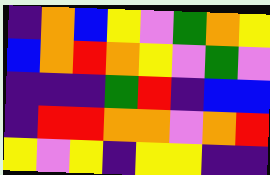[["indigo", "orange", "blue", "yellow", "violet", "green", "orange", "yellow"], ["blue", "orange", "red", "orange", "yellow", "violet", "green", "violet"], ["indigo", "indigo", "indigo", "green", "red", "indigo", "blue", "blue"], ["indigo", "red", "red", "orange", "orange", "violet", "orange", "red"], ["yellow", "violet", "yellow", "indigo", "yellow", "yellow", "indigo", "indigo"]]